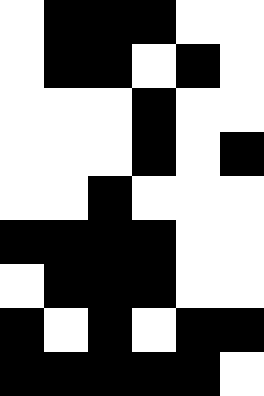[["white", "black", "black", "black", "white", "white"], ["white", "black", "black", "white", "black", "white"], ["white", "white", "white", "black", "white", "white"], ["white", "white", "white", "black", "white", "black"], ["white", "white", "black", "white", "white", "white"], ["black", "black", "black", "black", "white", "white"], ["white", "black", "black", "black", "white", "white"], ["black", "white", "black", "white", "black", "black"], ["black", "black", "black", "black", "black", "white"]]